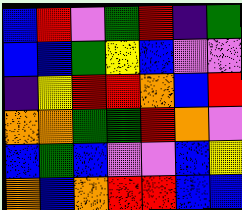[["blue", "red", "violet", "green", "red", "indigo", "green"], ["blue", "blue", "green", "yellow", "blue", "violet", "violet"], ["indigo", "yellow", "red", "red", "orange", "blue", "red"], ["orange", "orange", "green", "green", "red", "orange", "violet"], ["blue", "green", "blue", "violet", "violet", "blue", "yellow"], ["orange", "blue", "orange", "red", "red", "blue", "blue"]]